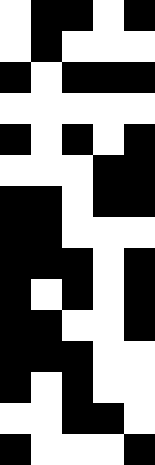[["white", "black", "black", "white", "black"], ["white", "black", "white", "white", "white"], ["black", "white", "black", "black", "black"], ["white", "white", "white", "white", "white"], ["black", "white", "black", "white", "black"], ["white", "white", "white", "black", "black"], ["black", "black", "white", "black", "black"], ["black", "black", "white", "white", "white"], ["black", "black", "black", "white", "black"], ["black", "white", "black", "white", "black"], ["black", "black", "white", "white", "black"], ["black", "black", "black", "white", "white"], ["black", "white", "black", "white", "white"], ["white", "white", "black", "black", "white"], ["black", "white", "white", "white", "black"]]